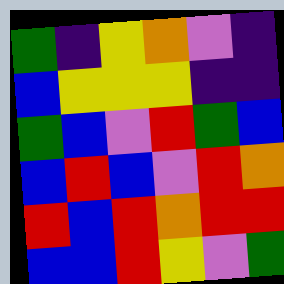[["green", "indigo", "yellow", "orange", "violet", "indigo"], ["blue", "yellow", "yellow", "yellow", "indigo", "indigo"], ["green", "blue", "violet", "red", "green", "blue"], ["blue", "red", "blue", "violet", "red", "orange"], ["red", "blue", "red", "orange", "red", "red"], ["blue", "blue", "red", "yellow", "violet", "green"]]